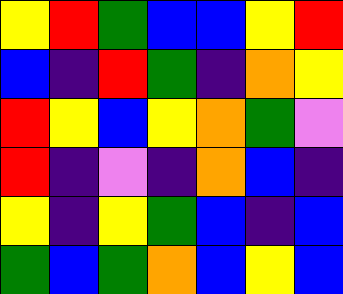[["yellow", "red", "green", "blue", "blue", "yellow", "red"], ["blue", "indigo", "red", "green", "indigo", "orange", "yellow"], ["red", "yellow", "blue", "yellow", "orange", "green", "violet"], ["red", "indigo", "violet", "indigo", "orange", "blue", "indigo"], ["yellow", "indigo", "yellow", "green", "blue", "indigo", "blue"], ["green", "blue", "green", "orange", "blue", "yellow", "blue"]]